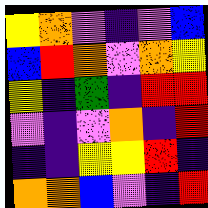[["yellow", "orange", "violet", "indigo", "violet", "blue"], ["blue", "red", "orange", "violet", "orange", "yellow"], ["yellow", "indigo", "green", "indigo", "red", "red"], ["violet", "indigo", "violet", "orange", "indigo", "red"], ["indigo", "indigo", "yellow", "yellow", "red", "indigo"], ["orange", "orange", "blue", "violet", "indigo", "red"]]